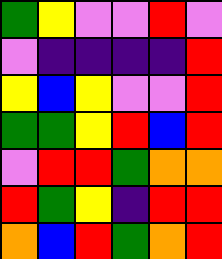[["green", "yellow", "violet", "violet", "red", "violet"], ["violet", "indigo", "indigo", "indigo", "indigo", "red"], ["yellow", "blue", "yellow", "violet", "violet", "red"], ["green", "green", "yellow", "red", "blue", "red"], ["violet", "red", "red", "green", "orange", "orange"], ["red", "green", "yellow", "indigo", "red", "red"], ["orange", "blue", "red", "green", "orange", "red"]]